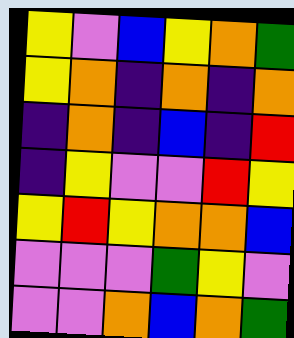[["yellow", "violet", "blue", "yellow", "orange", "green"], ["yellow", "orange", "indigo", "orange", "indigo", "orange"], ["indigo", "orange", "indigo", "blue", "indigo", "red"], ["indigo", "yellow", "violet", "violet", "red", "yellow"], ["yellow", "red", "yellow", "orange", "orange", "blue"], ["violet", "violet", "violet", "green", "yellow", "violet"], ["violet", "violet", "orange", "blue", "orange", "green"]]